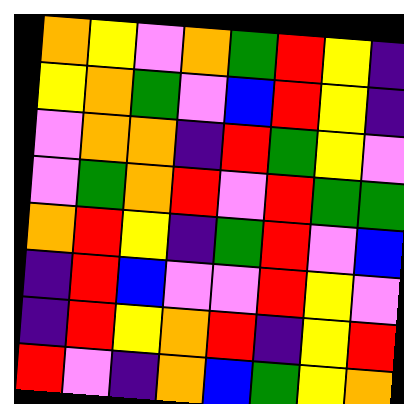[["orange", "yellow", "violet", "orange", "green", "red", "yellow", "indigo"], ["yellow", "orange", "green", "violet", "blue", "red", "yellow", "indigo"], ["violet", "orange", "orange", "indigo", "red", "green", "yellow", "violet"], ["violet", "green", "orange", "red", "violet", "red", "green", "green"], ["orange", "red", "yellow", "indigo", "green", "red", "violet", "blue"], ["indigo", "red", "blue", "violet", "violet", "red", "yellow", "violet"], ["indigo", "red", "yellow", "orange", "red", "indigo", "yellow", "red"], ["red", "violet", "indigo", "orange", "blue", "green", "yellow", "orange"]]